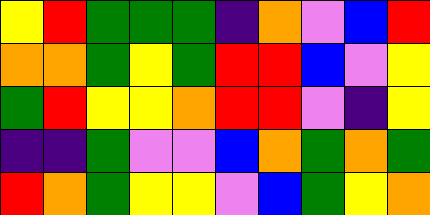[["yellow", "red", "green", "green", "green", "indigo", "orange", "violet", "blue", "red"], ["orange", "orange", "green", "yellow", "green", "red", "red", "blue", "violet", "yellow"], ["green", "red", "yellow", "yellow", "orange", "red", "red", "violet", "indigo", "yellow"], ["indigo", "indigo", "green", "violet", "violet", "blue", "orange", "green", "orange", "green"], ["red", "orange", "green", "yellow", "yellow", "violet", "blue", "green", "yellow", "orange"]]